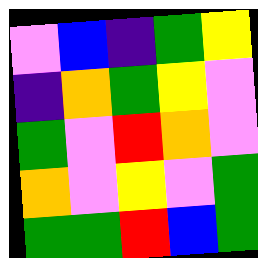[["violet", "blue", "indigo", "green", "yellow"], ["indigo", "orange", "green", "yellow", "violet"], ["green", "violet", "red", "orange", "violet"], ["orange", "violet", "yellow", "violet", "green"], ["green", "green", "red", "blue", "green"]]